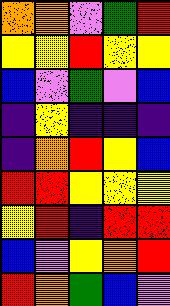[["orange", "orange", "violet", "green", "red"], ["yellow", "yellow", "red", "yellow", "yellow"], ["blue", "violet", "green", "violet", "blue"], ["indigo", "yellow", "indigo", "indigo", "indigo"], ["indigo", "orange", "red", "yellow", "blue"], ["red", "red", "yellow", "yellow", "yellow"], ["yellow", "red", "indigo", "red", "red"], ["blue", "violet", "yellow", "orange", "red"], ["red", "orange", "green", "blue", "violet"]]